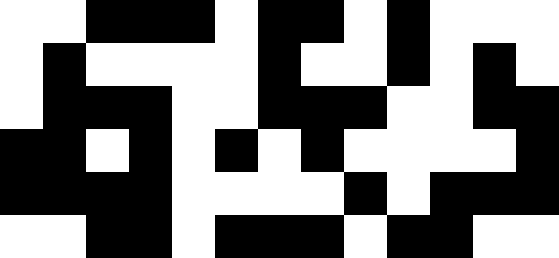[["white", "white", "black", "black", "black", "white", "black", "black", "white", "black", "white", "white", "white"], ["white", "black", "white", "white", "white", "white", "black", "white", "white", "black", "white", "black", "white"], ["white", "black", "black", "black", "white", "white", "black", "black", "black", "white", "white", "black", "black"], ["black", "black", "white", "black", "white", "black", "white", "black", "white", "white", "white", "white", "black"], ["black", "black", "black", "black", "white", "white", "white", "white", "black", "white", "black", "black", "black"], ["white", "white", "black", "black", "white", "black", "black", "black", "white", "black", "black", "white", "white"]]